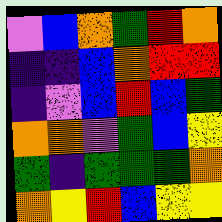[["violet", "blue", "orange", "green", "red", "orange"], ["indigo", "indigo", "blue", "orange", "red", "red"], ["indigo", "violet", "blue", "red", "blue", "green"], ["orange", "orange", "violet", "green", "blue", "yellow"], ["green", "indigo", "green", "green", "green", "orange"], ["orange", "yellow", "red", "blue", "yellow", "yellow"]]